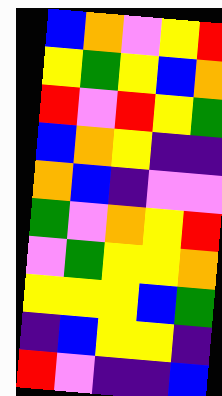[["blue", "orange", "violet", "yellow", "red"], ["yellow", "green", "yellow", "blue", "orange"], ["red", "violet", "red", "yellow", "green"], ["blue", "orange", "yellow", "indigo", "indigo"], ["orange", "blue", "indigo", "violet", "violet"], ["green", "violet", "orange", "yellow", "red"], ["violet", "green", "yellow", "yellow", "orange"], ["yellow", "yellow", "yellow", "blue", "green"], ["indigo", "blue", "yellow", "yellow", "indigo"], ["red", "violet", "indigo", "indigo", "blue"]]